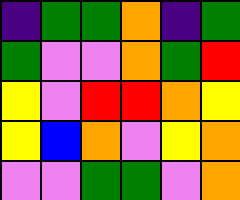[["indigo", "green", "green", "orange", "indigo", "green"], ["green", "violet", "violet", "orange", "green", "red"], ["yellow", "violet", "red", "red", "orange", "yellow"], ["yellow", "blue", "orange", "violet", "yellow", "orange"], ["violet", "violet", "green", "green", "violet", "orange"]]